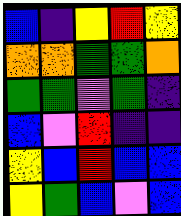[["blue", "indigo", "yellow", "red", "yellow"], ["orange", "orange", "green", "green", "orange"], ["green", "green", "violet", "green", "indigo"], ["blue", "violet", "red", "indigo", "indigo"], ["yellow", "blue", "red", "blue", "blue"], ["yellow", "green", "blue", "violet", "blue"]]